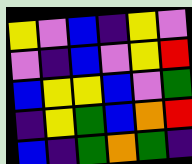[["yellow", "violet", "blue", "indigo", "yellow", "violet"], ["violet", "indigo", "blue", "violet", "yellow", "red"], ["blue", "yellow", "yellow", "blue", "violet", "green"], ["indigo", "yellow", "green", "blue", "orange", "red"], ["blue", "indigo", "green", "orange", "green", "indigo"]]